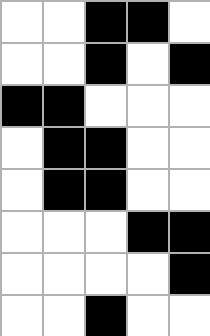[["white", "white", "black", "black", "white"], ["white", "white", "black", "white", "black"], ["black", "black", "white", "white", "white"], ["white", "black", "black", "white", "white"], ["white", "black", "black", "white", "white"], ["white", "white", "white", "black", "black"], ["white", "white", "white", "white", "black"], ["white", "white", "black", "white", "white"]]